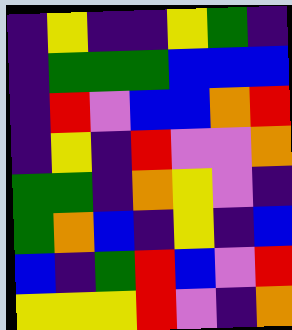[["indigo", "yellow", "indigo", "indigo", "yellow", "green", "indigo"], ["indigo", "green", "green", "green", "blue", "blue", "blue"], ["indigo", "red", "violet", "blue", "blue", "orange", "red"], ["indigo", "yellow", "indigo", "red", "violet", "violet", "orange"], ["green", "green", "indigo", "orange", "yellow", "violet", "indigo"], ["green", "orange", "blue", "indigo", "yellow", "indigo", "blue"], ["blue", "indigo", "green", "red", "blue", "violet", "red"], ["yellow", "yellow", "yellow", "red", "violet", "indigo", "orange"]]